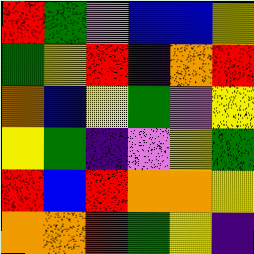[["red", "green", "violet", "blue", "blue", "yellow"], ["green", "yellow", "red", "indigo", "orange", "red"], ["orange", "blue", "yellow", "green", "violet", "yellow"], ["yellow", "green", "indigo", "violet", "yellow", "green"], ["red", "blue", "red", "orange", "orange", "yellow"], ["orange", "orange", "red", "green", "yellow", "indigo"]]